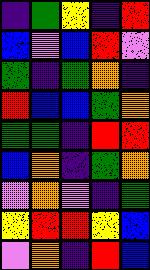[["indigo", "green", "yellow", "indigo", "red"], ["blue", "violet", "blue", "red", "violet"], ["green", "indigo", "green", "orange", "indigo"], ["red", "blue", "blue", "green", "orange"], ["green", "green", "indigo", "red", "red"], ["blue", "orange", "indigo", "green", "orange"], ["violet", "orange", "violet", "indigo", "green"], ["yellow", "red", "red", "yellow", "blue"], ["violet", "orange", "indigo", "red", "blue"]]